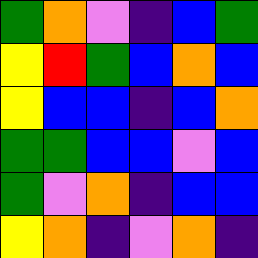[["green", "orange", "violet", "indigo", "blue", "green"], ["yellow", "red", "green", "blue", "orange", "blue"], ["yellow", "blue", "blue", "indigo", "blue", "orange"], ["green", "green", "blue", "blue", "violet", "blue"], ["green", "violet", "orange", "indigo", "blue", "blue"], ["yellow", "orange", "indigo", "violet", "orange", "indigo"]]